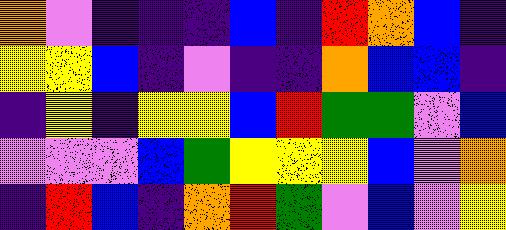[["orange", "violet", "indigo", "indigo", "indigo", "blue", "indigo", "red", "orange", "blue", "indigo"], ["yellow", "yellow", "blue", "indigo", "violet", "indigo", "indigo", "orange", "blue", "blue", "indigo"], ["indigo", "yellow", "indigo", "yellow", "yellow", "blue", "red", "green", "green", "violet", "blue"], ["violet", "violet", "violet", "blue", "green", "yellow", "yellow", "yellow", "blue", "violet", "orange"], ["indigo", "red", "blue", "indigo", "orange", "red", "green", "violet", "blue", "violet", "yellow"]]